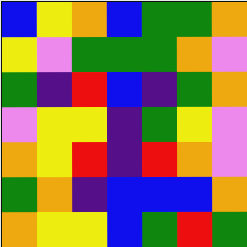[["blue", "yellow", "orange", "blue", "green", "green", "orange"], ["yellow", "violet", "green", "green", "green", "orange", "violet"], ["green", "indigo", "red", "blue", "indigo", "green", "orange"], ["violet", "yellow", "yellow", "indigo", "green", "yellow", "violet"], ["orange", "yellow", "red", "indigo", "red", "orange", "violet"], ["green", "orange", "indigo", "blue", "blue", "blue", "orange"], ["orange", "yellow", "yellow", "blue", "green", "red", "green"]]